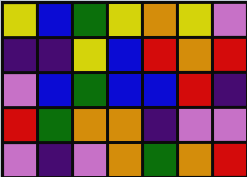[["yellow", "blue", "green", "yellow", "orange", "yellow", "violet"], ["indigo", "indigo", "yellow", "blue", "red", "orange", "red"], ["violet", "blue", "green", "blue", "blue", "red", "indigo"], ["red", "green", "orange", "orange", "indigo", "violet", "violet"], ["violet", "indigo", "violet", "orange", "green", "orange", "red"]]